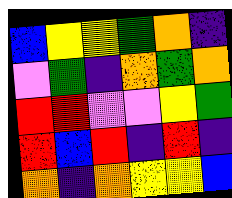[["blue", "yellow", "yellow", "green", "orange", "indigo"], ["violet", "green", "indigo", "orange", "green", "orange"], ["red", "red", "violet", "violet", "yellow", "green"], ["red", "blue", "red", "indigo", "red", "indigo"], ["orange", "indigo", "orange", "yellow", "yellow", "blue"]]